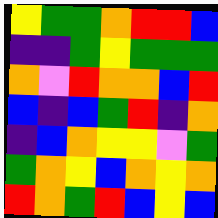[["yellow", "green", "green", "orange", "red", "red", "blue"], ["indigo", "indigo", "green", "yellow", "green", "green", "green"], ["orange", "violet", "red", "orange", "orange", "blue", "red"], ["blue", "indigo", "blue", "green", "red", "indigo", "orange"], ["indigo", "blue", "orange", "yellow", "yellow", "violet", "green"], ["green", "orange", "yellow", "blue", "orange", "yellow", "orange"], ["red", "orange", "green", "red", "blue", "yellow", "blue"]]